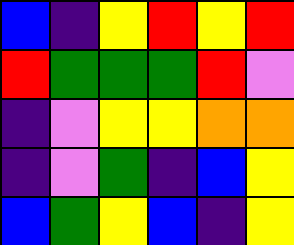[["blue", "indigo", "yellow", "red", "yellow", "red"], ["red", "green", "green", "green", "red", "violet"], ["indigo", "violet", "yellow", "yellow", "orange", "orange"], ["indigo", "violet", "green", "indigo", "blue", "yellow"], ["blue", "green", "yellow", "blue", "indigo", "yellow"]]